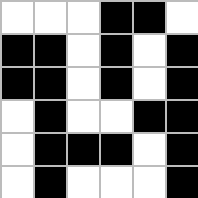[["white", "white", "white", "black", "black", "white"], ["black", "black", "white", "black", "white", "black"], ["black", "black", "white", "black", "white", "black"], ["white", "black", "white", "white", "black", "black"], ["white", "black", "black", "black", "white", "black"], ["white", "black", "white", "white", "white", "black"]]